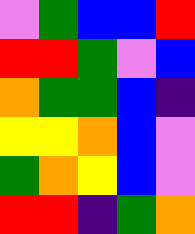[["violet", "green", "blue", "blue", "red"], ["red", "red", "green", "violet", "blue"], ["orange", "green", "green", "blue", "indigo"], ["yellow", "yellow", "orange", "blue", "violet"], ["green", "orange", "yellow", "blue", "violet"], ["red", "red", "indigo", "green", "orange"]]